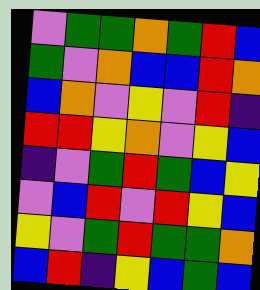[["violet", "green", "green", "orange", "green", "red", "blue"], ["green", "violet", "orange", "blue", "blue", "red", "orange"], ["blue", "orange", "violet", "yellow", "violet", "red", "indigo"], ["red", "red", "yellow", "orange", "violet", "yellow", "blue"], ["indigo", "violet", "green", "red", "green", "blue", "yellow"], ["violet", "blue", "red", "violet", "red", "yellow", "blue"], ["yellow", "violet", "green", "red", "green", "green", "orange"], ["blue", "red", "indigo", "yellow", "blue", "green", "blue"]]